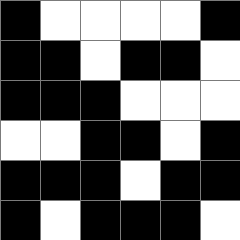[["black", "white", "white", "white", "white", "black"], ["black", "black", "white", "black", "black", "white"], ["black", "black", "black", "white", "white", "white"], ["white", "white", "black", "black", "white", "black"], ["black", "black", "black", "white", "black", "black"], ["black", "white", "black", "black", "black", "white"]]